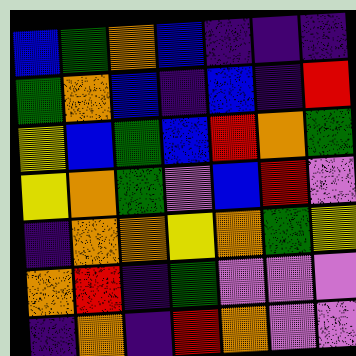[["blue", "green", "orange", "blue", "indigo", "indigo", "indigo"], ["green", "orange", "blue", "indigo", "blue", "indigo", "red"], ["yellow", "blue", "green", "blue", "red", "orange", "green"], ["yellow", "orange", "green", "violet", "blue", "red", "violet"], ["indigo", "orange", "orange", "yellow", "orange", "green", "yellow"], ["orange", "red", "indigo", "green", "violet", "violet", "violet"], ["indigo", "orange", "indigo", "red", "orange", "violet", "violet"]]